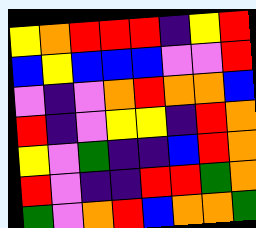[["yellow", "orange", "red", "red", "red", "indigo", "yellow", "red"], ["blue", "yellow", "blue", "blue", "blue", "violet", "violet", "red"], ["violet", "indigo", "violet", "orange", "red", "orange", "orange", "blue"], ["red", "indigo", "violet", "yellow", "yellow", "indigo", "red", "orange"], ["yellow", "violet", "green", "indigo", "indigo", "blue", "red", "orange"], ["red", "violet", "indigo", "indigo", "red", "red", "green", "orange"], ["green", "violet", "orange", "red", "blue", "orange", "orange", "green"]]